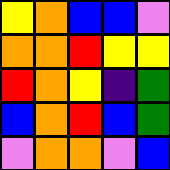[["yellow", "orange", "blue", "blue", "violet"], ["orange", "orange", "red", "yellow", "yellow"], ["red", "orange", "yellow", "indigo", "green"], ["blue", "orange", "red", "blue", "green"], ["violet", "orange", "orange", "violet", "blue"]]